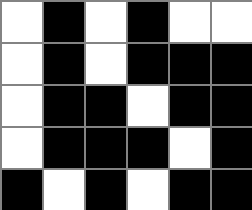[["white", "black", "white", "black", "white", "white"], ["white", "black", "white", "black", "black", "black"], ["white", "black", "black", "white", "black", "black"], ["white", "black", "black", "black", "white", "black"], ["black", "white", "black", "white", "black", "black"]]